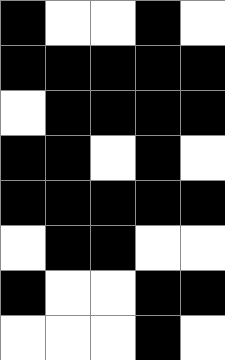[["black", "white", "white", "black", "white"], ["black", "black", "black", "black", "black"], ["white", "black", "black", "black", "black"], ["black", "black", "white", "black", "white"], ["black", "black", "black", "black", "black"], ["white", "black", "black", "white", "white"], ["black", "white", "white", "black", "black"], ["white", "white", "white", "black", "white"]]